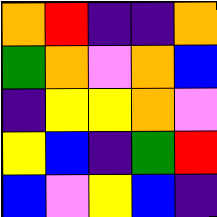[["orange", "red", "indigo", "indigo", "orange"], ["green", "orange", "violet", "orange", "blue"], ["indigo", "yellow", "yellow", "orange", "violet"], ["yellow", "blue", "indigo", "green", "red"], ["blue", "violet", "yellow", "blue", "indigo"]]